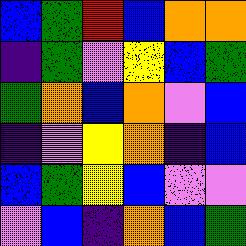[["blue", "green", "red", "blue", "orange", "orange"], ["indigo", "green", "violet", "yellow", "blue", "green"], ["green", "orange", "blue", "orange", "violet", "blue"], ["indigo", "violet", "yellow", "orange", "indigo", "blue"], ["blue", "green", "yellow", "blue", "violet", "violet"], ["violet", "blue", "indigo", "orange", "blue", "green"]]